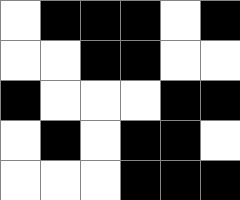[["white", "black", "black", "black", "white", "black"], ["white", "white", "black", "black", "white", "white"], ["black", "white", "white", "white", "black", "black"], ["white", "black", "white", "black", "black", "white"], ["white", "white", "white", "black", "black", "black"]]